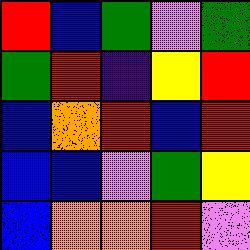[["red", "blue", "green", "violet", "green"], ["green", "red", "indigo", "yellow", "red"], ["blue", "orange", "red", "blue", "red"], ["blue", "blue", "violet", "green", "yellow"], ["blue", "orange", "orange", "red", "violet"]]